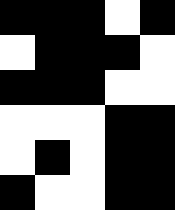[["black", "black", "black", "white", "black"], ["white", "black", "black", "black", "white"], ["black", "black", "black", "white", "white"], ["white", "white", "white", "black", "black"], ["white", "black", "white", "black", "black"], ["black", "white", "white", "black", "black"]]